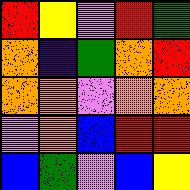[["red", "yellow", "violet", "red", "green"], ["orange", "indigo", "green", "orange", "red"], ["orange", "orange", "violet", "orange", "orange"], ["violet", "orange", "blue", "red", "red"], ["blue", "green", "violet", "blue", "yellow"]]